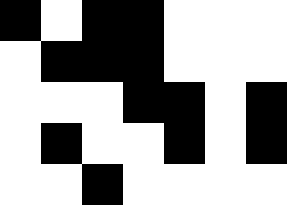[["black", "white", "black", "black", "white", "white", "white"], ["white", "black", "black", "black", "white", "white", "white"], ["white", "white", "white", "black", "black", "white", "black"], ["white", "black", "white", "white", "black", "white", "black"], ["white", "white", "black", "white", "white", "white", "white"]]